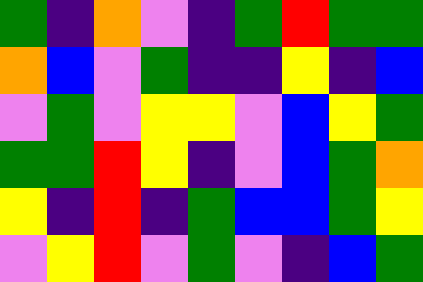[["green", "indigo", "orange", "violet", "indigo", "green", "red", "green", "green"], ["orange", "blue", "violet", "green", "indigo", "indigo", "yellow", "indigo", "blue"], ["violet", "green", "violet", "yellow", "yellow", "violet", "blue", "yellow", "green"], ["green", "green", "red", "yellow", "indigo", "violet", "blue", "green", "orange"], ["yellow", "indigo", "red", "indigo", "green", "blue", "blue", "green", "yellow"], ["violet", "yellow", "red", "violet", "green", "violet", "indigo", "blue", "green"]]